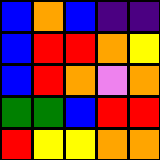[["blue", "orange", "blue", "indigo", "indigo"], ["blue", "red", "red", "orange", "yellow"], ["blue", "red", "orange", "violet", "orange"], ["green", "green", "blue", "red", "red"], ["red", "yellow", "yellow", "orange", "orange"]]